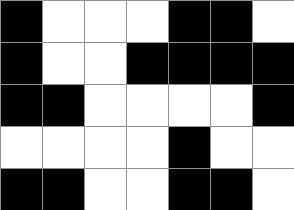[["black", "white", "white", "white", "black", "black", "white"], ["black", "white", "white", "black", "black", "black", "black"], ["black", "black", "white", "white", "white", "white", "black"], ["white", "white", "white", "white", "black", "white", "white"], ["black", "black", "white", "white", "black", "black", "white"]]